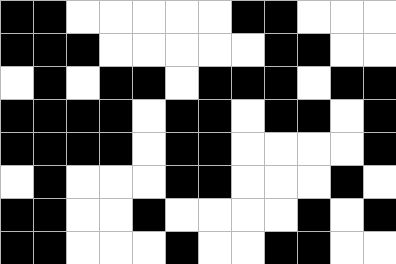[["black", "black", "white", "white", "white", "white", "white", "black", "black", "white", "white", "white"], ["black", "black", "black", "white", "white", "white", "white", "white", "black", "black", "white", "white"], ["white", "black", "white", "black", "black", "white", "black", "black", "black", "white", "black", "black"], ["black", "black", "black", "black", "white", "black", "black", "white", "black", "black", "white", "black"], ["black", "black", "black", "black", "white", "black", "black", "white", "white", "white", "white", "black"], ["white", "black", "white", "white", "white", "black", "black", "white", "white", "white", "black", "white"], ["black", "black", "white", "white", "black", "white", "white", "white", "white", "black", "white", "black"], ["black", "black", "white", "white", "white", "black", "white", "white", "black", "black", "white", "white"]]